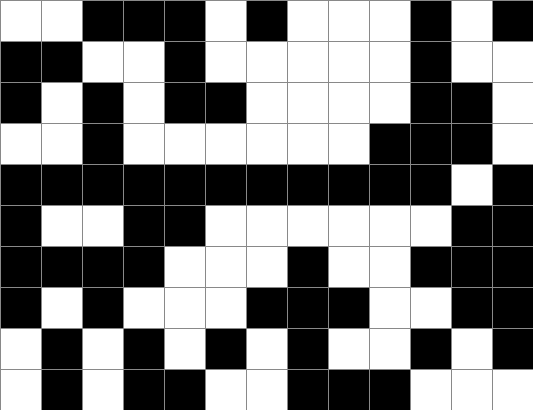[["white", "white", "black", "black", "black", "white", "black", "white", "white", "white", "black", "white", "black"], ["black", "black", "white", "white", "black", "white", "white", "white", "white", "white", "black", "white", "white"], ["black", "white", "black", "white", "black", "black", "white", "white", "white", "white", "black", "black", "white"], ["white", "white", "black", "white", "white", "white", "white", "white", "white", "black", "black", "black", "white"], ["black", "black", "black", "black", "black", "black", "black", "black", "black", "black", "black", "white", "black"], ["black", "white", "white", "black", "black", "white", "white", "white", "white", "white", "white", "black", "black"], ["black", "black", "black", "black", "white", "white", "white", "black", "white", "white", "black", "black", "black"], ["black", "white", "black", "white", "white", "white", "black", "black", "black", "white", "white", "black", "black"], ["white", "black", "white", "black", "white", "black", "white", "black", "white", "white", "black", "white", "black"], ["white", "black", "white", "black", "black", "white", "white", "black", "black", "black", "white", "white", "white"]]